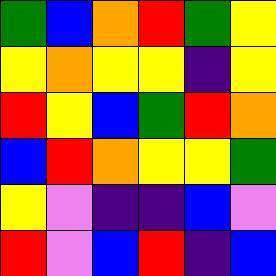[["green", "blue", "orange", "red", "green", "yellow"], ["yellow", "orange", "yellow", "yellow", "indigo", "yellow"], ["red", "yellow", "blue", "green", "red", "orange"], ["blue", "red", "orange", "yellow", "yellow", "green"], ["yellow", "violet", "indigo", "indigo", "blue", "violet"], ["red", "violet", "blue", "red", "indigo", "blue"]]